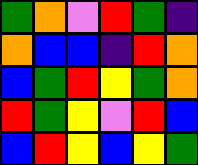[["green", "orange", "violet", "red", "green", "indigo"], ["orange", "blue", "blue", "indigo", "red", "orange"], ["blue", "green", "red", "yellow", "green", "orange"], ["red", "green", "yellow", "violet", "red", "blue"], ["blue", "red", "yellow", "blue", "yellow", "green"]]